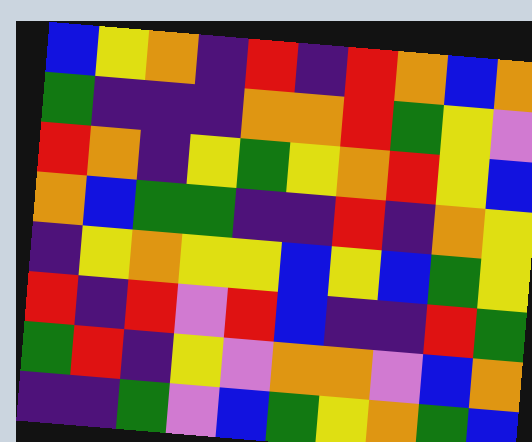[["blue", "yellow", "orange", "indigo", "red", "indigo", "red", "orange", "blue", "orange"], ["green", "indigo", "indigo", "indigo", "orange", "orange", "red", "green", "yellow", "violet"], ["red", "orange", "indigo", "yellow", "green", "yellow", "orange", "red", "yellow", "blue"], ["orange", "blue", "green", "green", "indigo", "indigo", "red", "indigo", "orange", "yellow"], ["indigo", "yellow", "orange", "yellow", "yellow", "blue", "yellow", "blue", "green", "yellow"], ["red", "indigo", "red", "violet", "red", "blue", "indigo", "indigo", "red", "green"], ["green", "red", "indigo", "yellow", "violet", "orange", "orange", "violet", "blue", "orange"], ["indigo", "indigo", "green", "violet", "blue", "green", "yellow", "orange", "green", "blue"]]